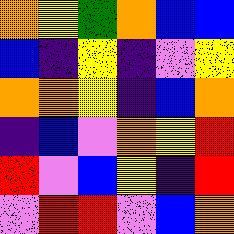[["orange", "yellow", "green", "orange", "blue", "blue"], ["blue", "indigo", "yellow", "indigo", "violet", "yellow"], ["orange", "orange", "yellow", "indigo", "blue", "orange"], ["indigo", "blue", "violet", "orange", "yellow", "red"], ["red", "violet", "blue", "yellow", "indigo", "red"], ["violet", "red", "red", "violet", "blue", "orange"]]